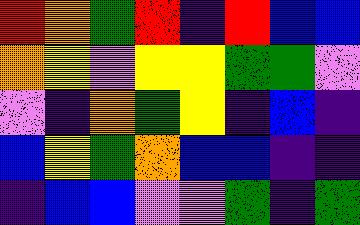[["red", "orange", "green", "red", "indigo", "red", "blue", "blue"], ["orange", "yellow", "violet", "yellow", "yellow", "green", "green", "violet"], ["violet", "indigo", "orange", "green", "yellow", "indigo", "blue", "indigo"], ["blue", "yellow", "green", "orange", "blue", "blue", "indigo", "indigo"], ["indigo", "blue", "blue", "violet", "violet", "green", "indigo", "green"]]